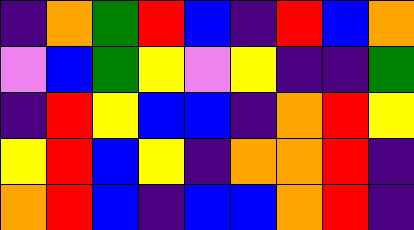[["indigo", "orange", "green", "red", "blue", "indigo", "red", "blue", "orange"], ["violet", "blue", "green", "yellow", "violet", "yellow", "indigo", "indigo", "green"], ["indigo", "red", "yellow", "blue", "blue", "indigo", "orange", "red", "yellow"], ["yellow", "red", "blue", "yellow", "indigo", "orange", "orange", "red", "indigo"], ["orange", "red", "blue", "indigo", "blue", "blue", "orange", "red", "indigo"]]